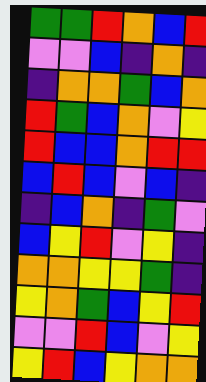[["green", "green", "red", "orange", "blue", "red"], ["violet", "violet", "blue", "indigo", "orange", "indigo"], ["indigo", "orange", "orange", "green", "blue", "orange"], ["red", "green", "blue", "orange", "violet", "yellow"], ["red", "blue", "blue", "orange", "red", "red"], ["blue", "red", "blue", "violet", "blue", "indigo"], ["indigo", "blue", "orange", "indigo", "green", "violet"], ["blue", "yellow", "red", "violet", "yellow", "indigo"], ["orange", "orange", "yellow", "yellow", "green", "indigo"], ["yellow", "orange", "green", "blue", "yellow", "red"], ["violet", "violet", "red", "blue", "violet", "yellow"], ["yellow", "red", "blue", "yellow", "orange", "orange"]]